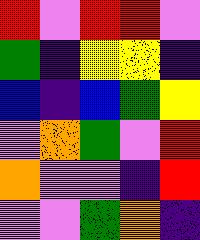[["red", "violet", "red", "red", "violet"], ["green", "indigo", "yellow", "yellow", "indigo"], ["blue", "indigo", "blue", "green", "yellow"], ["violet", "orange", "green", "violet", "red"], ["orange", "violet", "violet", "indigo", "red"], ["violet", "violet", "green", "orange", "indigo"]]